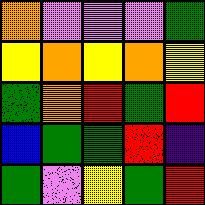[["orange", "violet", "violet", "violet", "green"], ["yellow", "orange", "yellow", "orange", "yellow"], ["green", "orange", "red", "green", "red"], ["blue", "green", "green", "red", "indigo"], ["green", "violet", "yellow", "green", "red"]]